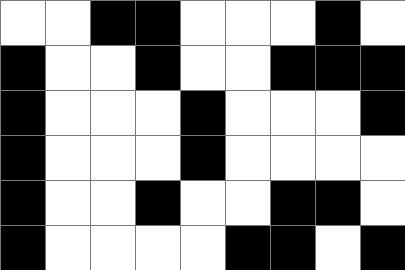[["white", "white", "black", "black", "white", "white", "white", "black", "white"], ["black", "white", "white", "black", "white", "white", "black", "black", "black"], ["black", "white", "white", "white", "black", "white", "white", "white", "black"], ["black", "white", "white", "white", "black", "white", "white", "white", "white"], ["black", "white", "white", "black", "white", "white", "black", "black", "white"], ["black", "white", "white", "white", "white", "black", "black", "white", "black"]]